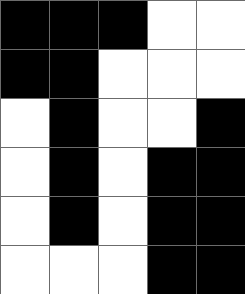[["black", "black", "black", "white", "white"], ["black", "black", "white", "white", "white"], ["white", "black", "white", "white", "black"], ["white", "black", "white", "black", "black"], ["white", "black", "white", "black", "black"], ["white", "white", "white", "black", "black"]]